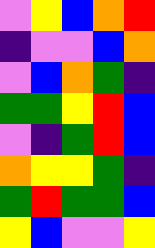[["violet", "yellow", "blue", "orange", "red"], ["indigo", "violet", "violet", "blue", "orange"], ["violet", "blue", "orange", "green", "indigo"], ["green", "green", "yellow", "red", "blue"], ["violet", "indigo", "green", "red", "blue"], ["orange", "yellow", "yellow", "green", "indigo"], ["green", "red", "green", "green", "blue"], ["yellow", "blue", "violet", "violet", "yellow"]]